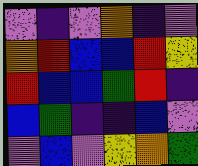[["violet", "indigo", "violet", "orange", "indigo", "violet"], ["orange", "red", "blue", "blue", "red", "yellow"], ["red", "blue", "blue", "green", "red", "indigo"], ["blue", "green", "indigo", "indigo", "blue", "violet"], ["violet", "blue", "violet", "yellow", "orange", "green"]]